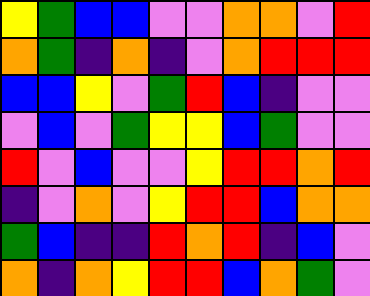[["yellow", "green", "blue", "blue", "violet", "violet", "orange", "orange", "violet", "red"], ["orange", "green", "indigo", "orange", "indigo", "violet", "orange", "red", "red", "red"], ["blue", "blue", "yellow", "violet", "green", "red", "blue", "indigo", "violet", "violet"], ["violet", "blue", "violet", "green", "yellow", "yellow", "blue", "green", "violet", "violet"], ["red", "violet", "blue", "violet", "violet", "yellow", "red", "red", "orange", "red"], ["indigo", "violet", "orange", "violet", "yellow", "red", "red", "blue", "orange", "orange"], ["green", "blue", "indigo", "indigo", "red", "orange", "red", "indigo", "blue", "violet"], ["orange", "indigo", "orange", "yellow", "red", "red", "blue", "orange", "green", "violet"]]